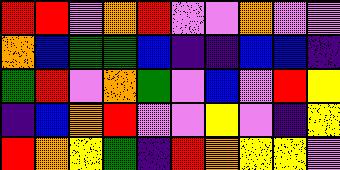[["red", "red", "violet", "orange", "red", "violet", "violet", "orange", "violet", "violet"], ["orange", "blue", "green", "green", "blue", "indigo", "indigo", "blue", "blue", "indigo"], ["green", "red", "violet", "orange", "green", "violet", "blue", "violet", "red", "yellow"], ["indigo", "blue", "orange", "red", "violet", "violet", "yellow", "violet", "indigo", "yellow"], ["red", "orange", "yellow", "green", "indigo", "red", "orange", "yellow", "yellow", "violet"]]